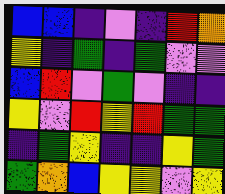[["blue", "blue", "indigo", "violet", "indigo", "red", "orange"], ["yellow", "indigo", "green", "indigo", "green", "violet", "violet"], ["blue", "red", "violet", "green", "violet", "indigo", "indigo"], ["yellow", "violet", "red", "yellow", "red", "green", "green"], ["indigo", "green", "yellow", "indigo", "indigo", "yellow", "green"], ["green", "orange", "blue", "yellow", "yellow", "violet", "yellow"]]